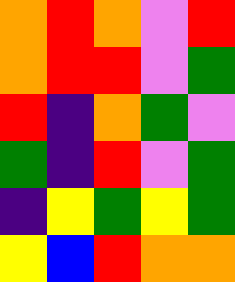[["orange", "red", "orange", "violet", "red"], ["orange", "red", "red", "violet", "green"], ["red", "indigo", "orange", "green", "violet"], ["green", "indigo", "red", "violet", "green"], ["indigo", "yellow", "green", "yellow", "green"], ["yellow", "blue", "red", "orange", "orange"]]